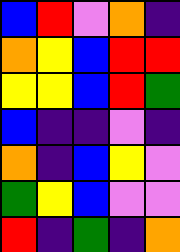[["blue", "red", "violet", "orange", "indigo"], ["orange", "yellow", "blue", "red", "red"], ["yellow", "yellow", "blue", "red", "green"], ["blue", "indigo", "indigo", "violet", "indigo"], ["orange", "indigo", "blue", "yellow", "violet"], ["green", "yellow", "blue", "violet", "violet"], ["red", "indigo", "green", "indigo", "orange"]]